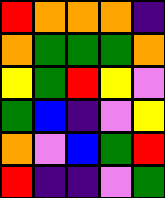[["red", "orange", "orange", "orange", "indigo"], ["orange", "green", "green", "green", "orange"], ["yellow", "green", "red", "yellow", "violet"], ["green", "blue", "indigo", "violet", "yellow"], ["orange", "violet", "blue", "green", "red"], ["red", "indigo", "indigo", "violet", "green"]]